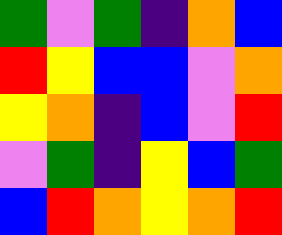[["green", "violet", "green", "indigo", "orange", "blue"], ["red", "yellow", "blue", "blue", "violet", "orange"], ["yellow", "orange", "indigo", "blue", "violet", "red"], ["violet", "green", "indigo", "yellow", "blue", "green"], ["blue", "red", "orange", "yellow", "orange", "red"]]